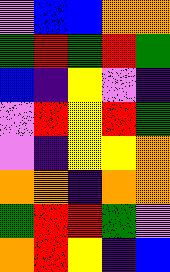[["violet", "blue", "blue", "orange", "orange"], ["green", "red", "green", "red", "green"], ["blue", "indigo", "yellow", "violet", "indigo"], ["violet", "red", "yellow", "red", "green"], ["violet", "indigo", "yellow", "yellow", "orange"], ["orange", "orange", "indigo", "orange", "orange"], ["green", "red", "red", "green", "violet"], ["orange", "red", "yellow", "indigo", "blue"]]